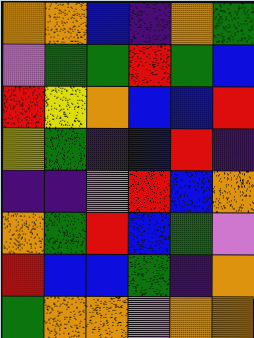[["orange", "orange", "blue", "indigo", "orange", "green"], ["violet", "green", "green", "red", "green", "blue"], ["red", "yellow", "orange", "blue", "blue", "red"], ["yellow", "green", "indigo", "blue", "red", "indigo"], ["indigo", "indigo", "violet", "red", "blue", "orange"], ["orange", "green", "red", "blue", "green", "violet"], ["red", "blue", "blue", "green", "indigo", "orange"], ["green", "orange", "orange", "violet", "orange", "orange"]]